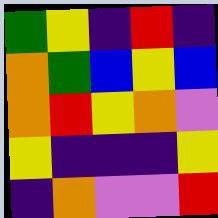[["green", "yellow", "indigo", "red", "indigo"], ["orange", "green", "blue", "yellow", "blue"], ["orange", "red", "yellow", "orange", "violet"], ["yellow", "indigo", "indigo", "indigo", "yellow"], ["indigo", "orange", "violet", "violet", "red"]]